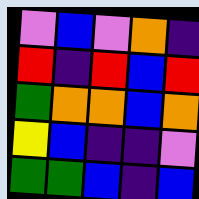[["violet", "blue", "violet", "orange", "indigo"], ["red", "indigo", "red", "blue", "red"], ["green", "orange", "orange", "blue", "orange"], ["yellow", "blue", "indigo", "indigo", "violet"], ["green", "green", "blue", "indigo", "blue"]]